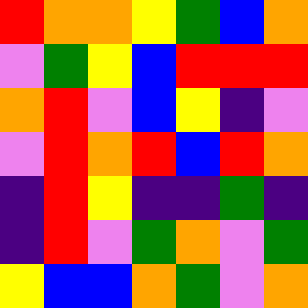[["red", "orange", "orange", "yellow", "green", "blue", "orange"], ["violet", "green", "yellow", "blue", "red", "red", "red"], ["orange", "red", "violet", "blue", "yellow", "indigo", "violet"], ["violet", "red", "orange", "red", "blue", "red", "orange"], ["indigo", "red", "yellow", "indigo", "indigo", "green", "indigo"], ["indigo", "red", "violet", "green", "orange", "violet", "green"], ["yellow", "blue", "blue", "orange", "green", "violet", "orange"]]